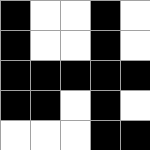[["black", "white", "white", "black", "white"], ["black", "white", "white", "black", "white"], ["black", "black", "black", "black", "black"], ["black", "black", "white", "black", "white"], ["white", "white", "white", "black", "black"]]